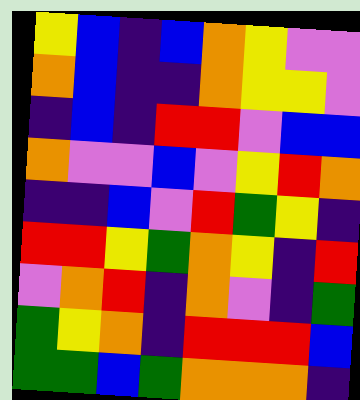[["yellow", "blue", "indigo", "blue", "orange", "yellow", "violet", "violet"], ["orange", "blue", "indigo", "indigo", "orange", "yellow", "yellow", "violet"], ["indigo", "blue", "indigo", "red", "red", "violet", "blue", "blue"], ["orange", "violet", "violet", "blue", "violet", "yellow", "red", "orange"], ["indigo", "indigo", "blue", "violet", "red", "green", "yellow", "indigo"], ["red", "red", "yellow", "green", "orange", "yellow", "indigo", "red"], ["violet", "orange", "red", "indigo", "orange", "violet", "indigo", "green"], ["green", "yellow", "orange", "indigo", "red", "red", "red", "blue"], ["green", "green", "blue", "green", "orange", "orange", "orange", "indigo"]]